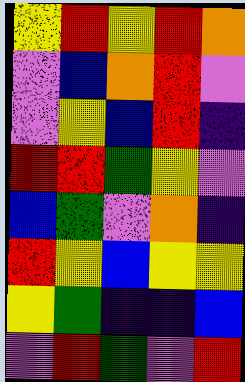[["yellow", "red", "yellow", "red", "orange"], ["violet", "blue", "orange", "red", "violet"], ["violet", "yellow", "blue", "red", "indigo"], ["red", "red", "green", "yellow", "violet"], ["blue", "green", "violet", "orange", "indigo"], ["red", "yellow", "blue", "yellow", "yellow"], ["yellow", "green", "indigo", "indigo", "blue"], ["violet", "red", "green", "violet", "red"]]